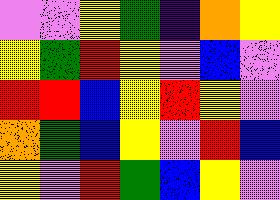[["violet", "violet", "yellow", "green", "indigo", "orange", "yellow"], ["yellow", "green", "red", "yellow", "violet", "blue", "violet"], ["red", "red", "blue", "yellow", "red", "yellow", "violet"], ["orange", "green", "blue", "yellow", "violet", "red", "blue"], ["yellow", "violet", "red", "green", "blue", "yellow", "violet"]]